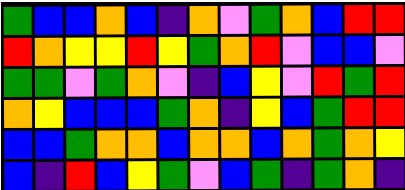[["green", "blue", "blue", "orange", "blue", "indigo", "orange", "violet", "green", "orange", "blue", "red", "red"], ["red", "orange", "yellow", "yellow", "red", "yellow", "green", "orange", "red", "violet", "blue", "blue", "violet"], ["green", "green", "violet", "green", "orange", "violet", "indigo", "blue", "yellow", "violet", "red", "green", "red"], ["orange", "yellow", "blue", "blue", "blue", "green", "orange", "indigo", "yellow", "blue", "green", "red", "red"], ["blue", "blue", "green", "orange", "orange", "blue", "orange", "orange", "blue", "orange", "green", "orange", "yellow"], ["blue", "indigo", "red", "blue", "yellow", "green", "violet", "blue", "green", "indigo", "green", "orange", "indigo"]]